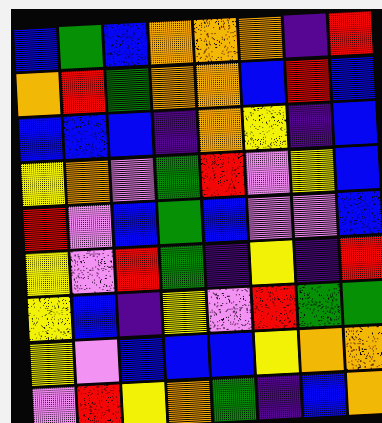[["blue", "green", "blue", "orange", "orange", "orange", "indigo", "red"], ["orange", "red", "green", "orange", "orange", "blue", "red", "blue"], ["blue", "blue", "blue", "indigo", "orange", "yellow", "indigo", "blue"], ["yellow", "orange", "violet", "green", "red", "violet", "yellow", "blue"], ["red", "violet", "blue", "green", "blue", "violet", "violet", "blue"], ["yellow", "violet", "red", "green", "indigo", "yellow", "indigo", "red"], ["yellow", "blue", "indigo", "yellow", "violet", "red", "green", "green"], ["yellow", "violet", "blue", "blue", "blue", "yellow", "orange", "orange"], ["violet", "red", "yellow", "orange", "green", "indigo", "blue", "orange"]]